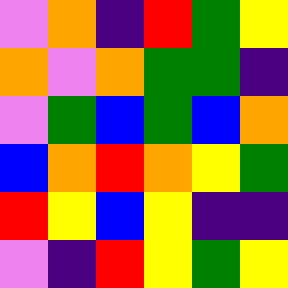[["violet", "orange", "indigo", "red", "green", "yellow"], ["orange", "violet", "orange", "green", "green", "indigo"], ["violet", "green", "blue", "green", "blue", "orange"], ["blue", "orange", "red", "orange", "yellow", "green"], ["red", "yellow", "blue", "yellow", "indigo", "indigo"], ["violet", "indigo", "red", "yellow", "green", "yellow"]]